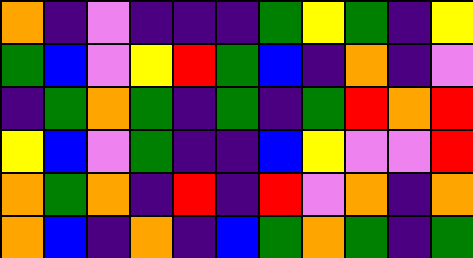[["orange", "indigo", "violet", "indigo", "indigo", "indigo", "green", "yellow", "green", "indigo", "yellow"], ["green", "blue", "violet", "yellow", "red", "green", "blue", "indigo", "orange", "indigo", "violet"], ["indigo", "green", "orange", "green", "indigo", "green", "indigo", "green", "red", "orange", "red"], ["yellow", "blue", "violet", "green", "indigo", "indigo", "blue", "yellow", "violet", "violet", "red"], ["orange", "green", "orange", "indigo", "red", "indigo", "red", "violet", "orange", "indigo", "orange"], ["orange", "blue", "indigo", "orange", "indigo", "blue", "green", "orange", "green", "indigo", "green"]]